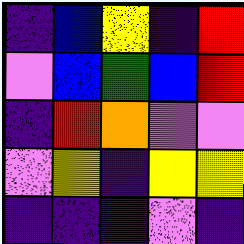[["indigo", "blue", "yellow", "indigo", "red"], ["violet", "blue", "green", "blue", "red"], ["indigo", "red", "orange", "violet", "violet"], ["violet", "yellow", "indigo", "yellow", "yellow"], ["indigo", "indigo", "indigo", "violet", "indigo"]]